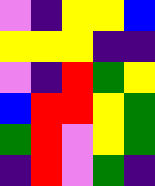[["violet", "indigo", "yellow", "yellow", "blue"], ["yellow", "yellow", "yellow", "indigo", "indigo"], ["violet", "indigo", "red", "green", "yellow"], ["blue", "red", "red", "yellow", "green"], ["green", "red", "violet", "yellow", "green"], ["indigo", "red", "violet", "green", "indigo"]]